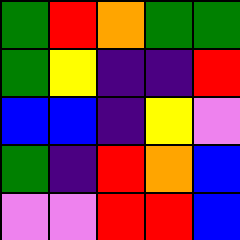[["green", "red", "orange", "green", "green"], ["green", "yellow", "indigo", "indigo", "red"], ["blue", "blue", "indigo", "yellow", "violet"], ["green", "indigo", "red", "orange", "blue"], ["violet", "violet", "red", "red", "blue"]]